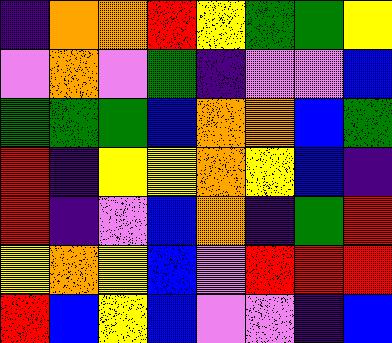[["indigo", "orange", "orange", "red", "yellow", "green", "green", "yellow"], ["violet", "orange", "violet", "green", "indigo", "violet", "violet", "blue"], ["green", "green", "green", "blue", "orange", "orange", "blue", "green"], ["red", "indigo", "yellow", "yellow", "orange", "yellow", "blue", "indigo"], ["red", "indigo", "violet", "blue", "orange", "indigo", "green", "red"], ["yellow", "orange", "yellow", "blue", "violet", "red", "red", "red"], ["red", "blue", "yellow", "blue", "violet", "violet", "indigo", "blue"]]